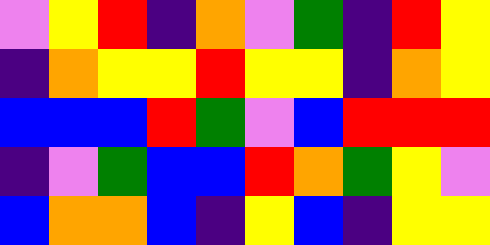[["violet", "yellow", "red", "indigo", "orange", "violet", "green", "indigo", "red", "yellow"], ["indigo", "orange", "yellow", "yellow", "red", "yellow", "yellow", "indigo", "orange", "yellow"], ["blue", "blue", "blue", "red", "green", "violet", "blue", "red", "red", "red"], ["indigo", "violet", "green", "blue", "blue", "red", "orange", "green", "yellow", "violet"], ["blue", "orange", "orange", "blue", "indigo", "yellow", "blue", "indigo", "yellow", "yellow"]]